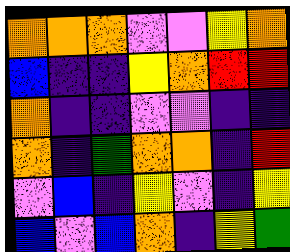[["orange", "orange", "orange", "violet", "violet", "yellow", "orange"], ["blue", "indigo", "indigo", "yellow", "orange", "red", "red"], ["orange", "indigo", "indigo", "violet", "violet", "indigo", "indigo"], ["orange", "indigo", "green", "orange", "orange", "indigo", "red"], ["violet", "blue", "indigo", "yellow", "violet", "indigo", "yellow"], ["blue", "violet", "blue", "orange", "indigo", "yellow", "green"]]